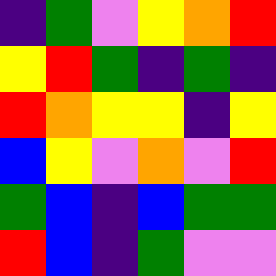[["indigo", "green", "violet", "yellow", "orange", "red"], ["yellow", "red", "green", "indigo", "green", "indigo"], ["red", "orange", "yellow", "yellow", "indigo", "yellow"], ["blue", "yellow", "violet", "orange", "violet", "red"], ["green", "blue", "indigo", "blue", "green", "green"], ["red", "blue", "indigo", "green", "violet", "violet"]]